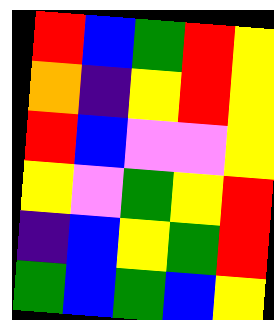[["red", "blue", "green", "red", "yellow"], ["orange", "indigo", "yellow", "red", "yellow"], ["red", "blue", "violet", "violet", "yellow"], ["yellow", "violet", "green", "yellow", "red"], ["indigo", "blue", "yellow", "green", "red"], ["green", "blue", "green", "blue", "yellow"]]